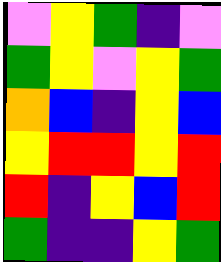[["violet", "yellow", "green", "indigo", "violet"], ["green", "yellow", "violet", "yellow", "green"], ["orange", "blue", "indigo", "yellow", "blue"], ["yellow", "red", "red", "yellow", "red"], ["red", "indigo", "yellow", "blue", "red"], ["green", "indigo", "indigo", "yellow", "green"]]